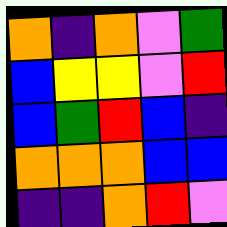[["orange", "indigo", "orange", "violet", "green"], ["blue", "yellow", "yellow", "violet", "red"], ["blue", "green", "red", "blue", "indigo"], ["orange", "orange", "orange", "blue", "blue"], ["indigo", "indigo", "orange", "red", "violet"]]